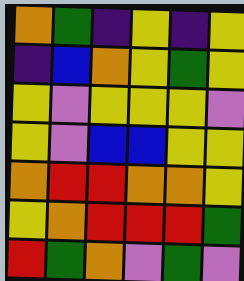[["orange", "green", "indigo", "yellow", "indigo", "yellow"], ["indigo", "blue", "orange", "yellow", "green", "yellow"], ["yellow", "violet", "yellow", "yellow", "yellow", "violet"], ["yellow", "violet", "blue", "blue", "yellow", "yellow"], ["orange", "red", "red", "orange", "orange", "yellow"], ["yellow", "orange", "red", "red", "red", "green"], ["red", "green", "orange", "violet", "green", "violet"]]